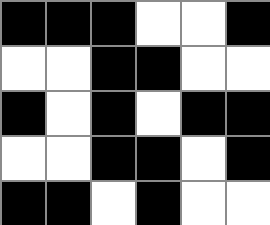[["black", "black", "black", "white", "white", "black"], ["white", "white", "black", "black", "white", "white"], ["black", "white", "black", "white", "black", "black"], ["white", "white", "black", "black", "white", "black"], ["black", "black", "white", "black", "white", "white"]]